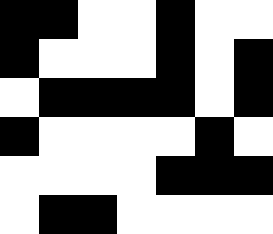[["black", "black", "white", "white", "black", "white", "white"], ["black", "white", "white", "white", "black", "white", "black"], ["white", "black", "black", "black", "black", "white", "black"], ["black", "white", "white", "white", "white", "black", "white"], ["white", "white", "white", "white", "black", "black", "black"], ["white", "black", "black", "white", "white", "white", "white"]]